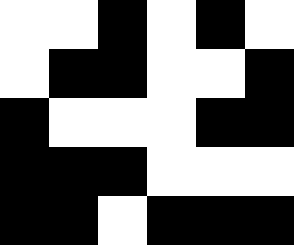[["white", "white", "black", "white", "black", "white"], ["white", "black", "black", "white", "white", "black"], ["black", "white", "white", "white", "black", "black"], ["black", "black", "black", "white", "white", "white"], ["black", "black", "white", "black", "black", "black"]]